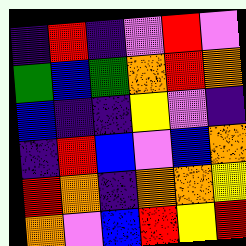[["indigo", "red", "indigo", "violet", "red", "violet"], ["green", "blue", "green", "orange", "red", "orange"], ["blue", "indigo", "indigo", "yellow", "violet", "indigo"], ["indigo", "red", "blue", "violet", "blue", "orange"], ["red", "orange", "indigo", "orange", "orange", "yellow"], ["orange", "violet", "blue", "red", "yellow", "red"]]